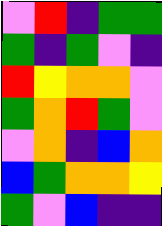[["violet", "red", "indigo", "green", "green"], ["green", "indigo", "green", "violet", "indigo"], ["red", "yellow", "orange", "orange", "violet"], ["green", "orange", "red", "green", "violet"], ["violet", "orange", "indigo", "blue", "orange"], ["blue", "green", "orange", "orange", "yellow"], ["green", "violet", "blue", "indigo", "indigo"]]